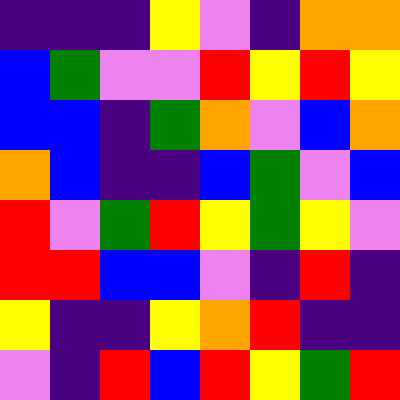[["indigo", "indigo", "indigo", "yellow", "violet", "indigo", "orange", "orange"], ["blue", "green", "violet", "violet", "red", "yellow", "red", "yellow"], ["blue", "blue", "indigo", "green", "orange", "violet", "blue", "orange"], ["orange", "blue", "indigo", "indigo", "blue", "green", "violet", "blue"], ["red", "violet", "green", "red", "yellow", "green", "yellow", "violet"], ["red", "red", "blue", "blue", "violet", "indigo", "red", "indigo"], ["yellow", "indigo", "indigo", "yellow", "orange", "red", "indigo", "indigo"], ["violet", "indigo", "red", "blue", "red", "yellow", "green", "red"]]